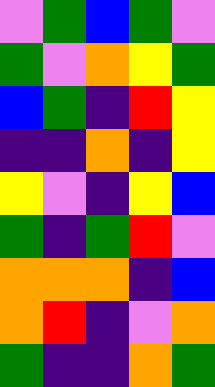[["violet", "green", "blue", "green", "violet"], ["green", "violet", "orange", "yellow", "green"], ["blue", "green", "indigo", "red", "yellow"], ["indigo", "indigo", "orange", "indigo", "yellow"], ["yellow", "violet", "indigo", "yellow", "blue"], ["green", "indigo", "green", "red", "violet"], ["orange", "orange", "orange", "indigo", "blue"], ["orange", "red", "indigo", "violet", "orange"], ["green", "indigo", "indigo", "orange", "green"]]